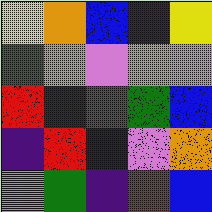[["yellow", "orange", "blue", "indigo", "yellow"], ["green", "orange", "violet", "orange", "violet"], ["red", "indigo", "red", "green", "blue"], ["indigo", "red", "blue", "violet", "orange"], ["violet", "green", "indigo", "red", "blue"]]